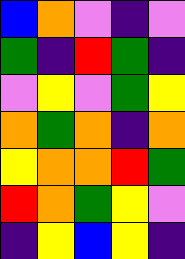[["blue", "orange", "violet", "indigo", "violet"], ["green", "indigo", "red", "green", "indigo"], ["violet", "yellow", "violet", "green", "yellow"], ["orange", "green", "orange", "indigo", "orange"], ["yellow", "orange", "orange", "red", "green"], ["red", "orange", "green", "yellow", "violet"], ["indigo", "yellow", "blue", "yellow", "indigo"]]